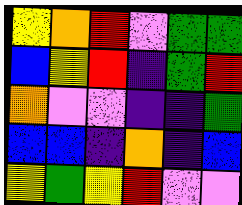[["yellow", "orange", "red", "violet", "green", "green"], ["blue", "yellow", "red", "indigo", "green", "red"], ["orange", "violet", "violet", "indigo", "indigo", "green"], ["blue", "blue", "indigo", "orange", "indigo", "blue"], ["yellow", "green", "yellow", "red", "violet", "violet"]]